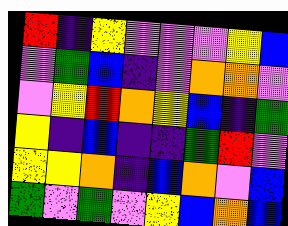[["red", "indigo", "yellow", "violet", "violet", "violet", "yellow", "blue"], ["violet", "green", "blue", "indigo", "violet", "orange", "orange", "violet"], ["violet", "yellow", "red", "orange", "yellow", "blue", "indigo", "green"], ["yellow", "indigo", "blue", "indigo", "indigo", "green", "red", "violet"], ["yellow", "yellow", "orange", "indigo", "blue", "orange", "violet", "blue"], ["green", "violet", "green", "violet", "yellow", "blue", "orange", "blue"]]